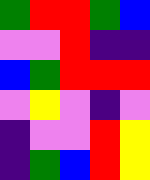[["green", "red", "red", "green", "blue"], ["violet", "violet", "red", "indigo", "indigo"], ["blue", "green", "red", "red", "red"], ["violet", "yellow", "violet", "indigo", "violet"], ["indigo", "violet", "violet", "red", "yellow"], ["indigo", "green", "blue", "red", "yellow"]]